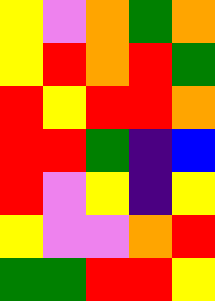[["yellow", "violet", "orange", "green", "orange"], ["yellow", "red", "orange", "red", "green"], ["red", "yellow", "red", "red", "orange"], ["red", "red", "green", "indigo", "blue"], ["red", "violet", "yellow", "indigo", "yellow"], ["yellow", "violet", "violet", "orange", "red"], ["green", "green", "red", "red", "yellow"]]